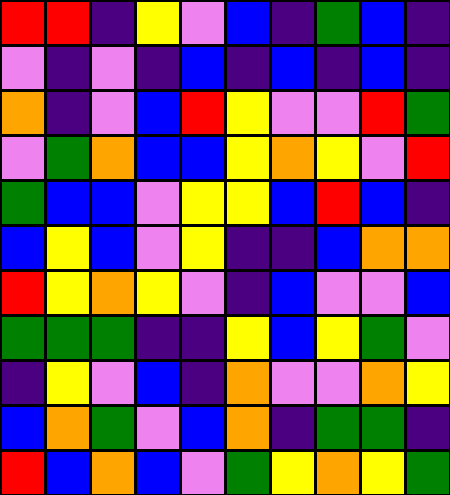[["red", "red", "indigo", "yellow", "violet", "blue", "indigo", "green", "blue", "indigo"], ["violet", "indigo", "violet", "indigo", "blue", "indigo", "blue", "indigo", "blue", "indigo"], ["orange", "indigo", "violet", "blue", "red", "yellow", "violet", "violet", "red", "green"], ["violet", "green", "orange", "blue", "blue", "yellow", "orange", "yellow", "violet", "red"], ["green", "blue", "blue", "violet", "yellow", "yellow", "blue", "red", "blue", "indigo"], ["blue", "yellow", "blue", "violet", "yellow", "indigo", "indigo", "blue", "orange", "orange"], ["red", "yellow", "orange", "yellow", "violet", "indigo", "blue", "violet", "violet", "blue"], ["green", "green", "green", "indigo", "indigo", "yellow", "blue", "yellow", "green", "violet"], ["indigo", "yellow", "violet", "blue", "indigo", "orange", "violet", "violet", "orange", "yellow"], ["blue", "orange", "green", "violet", "blue", "orange", "indigo", "green", "green", "indigo"], ["red", "blue", "orange", "blue", "violet", "green", "yellow", "orange", "yellow", "green"]]